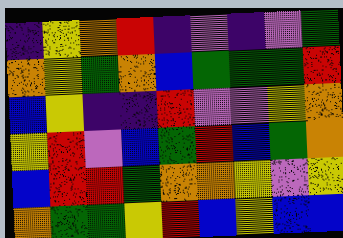[["indigo", "yellow", "orange", "red", "indigo", "violet", "indigo", "violet", "green"], ["orange", "yellow", "green", "orange", "blue", "green", "green", "green", "red"], ["blue", "yellow", "indigo", "indigo", "red", "violet", "violet", "yellow", "orange"], ["yellow", "red", "violet", "blue", "green", "red", "blue", "green", "orange"], ["blue", "red", "red", "green", "orange", "orange", "yellow", "violet", "yellow"], ["orange", "green", "green", "yellow", "red", "blue", "yellow", "blue", "blue"]]